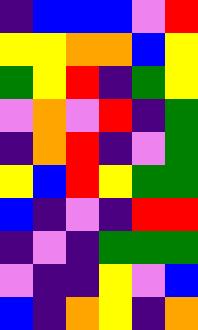[["indigo", "blue", "blue", "blue", "violet", "red"], ["yellow", "yellow", "orange", "orange", "blue", "yellow"], ["green", "yellow", "red", "indigo", "green", "yellow"], ["violet", "orange", "violet", "red", "indigo", "green"], ["indigo", "orange", "red", "indigo", "violet", "green"], ["yellow", "blue", "red", "yellow", "green", "green"], ["blue", "indigo", "violet", "indigo", "red", "red"], ["indigo", "violet", "indigo", "green", "green", "green"], ["violet", "indigo", "indigo", "yellow", "violet", "blue"], ["blue", "indigo", "orange", "yellow", "indigo", "orange"]]